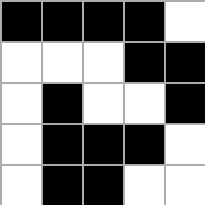[["black", "black", "black", "black", "white"], ["white", "white", "white", "black", "black"], ["white", "black", "white", "white", "black"], ["white", "black", "black", "black", "white"], ["white", "black", "black", "white", "white"]]